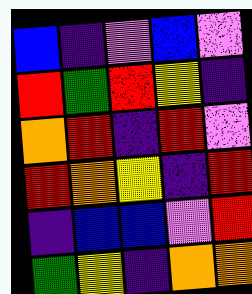[["blue", "indigo", "violet", "blue", "violet"], ["red", "green", "red", "yellow", "indigo"], ["orange", "red", "indigo", "red", "violet"], ["red", "orange", "yellow", "indigo", "red"], ["indigo", "blue", "blue", "violet", "red"], ["green", "yellow", "indigo", "orange", "orange"]]